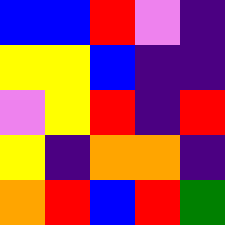[["blue", "blue", "red", "violet", "indigo"], ["yellow", "yellow", "blue", "indigo", "indigo"], ["violet", "yellow", "red", "indigo", "red"], ["yellow", "indigo", "orange", "orange", "indigo"], ["orange", "red", "blue", "red", "green"]]